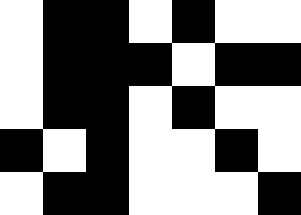[["white", "black", "black", "white", "black", "white", "white"], ["white", "black", "black", "black", "white", "black", "black"], ["white", "black", "black", "white", "black", "white", "white"], ["black", "white", "black", "white", "white", "black", "white"], ["white", "black", "black", "white", "white", "white", "black"]]